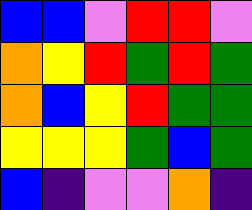[["blue", "blue", "violet", "red", "red", "violet"], ["orange", "yellow", "red", "green", "red", "green"], ["orange", "blue", "yellow", "red", "green", "green"], ["yellow", "yellow", "yellow", "green", "blue", "green"], ["blue", "indigo", "violet", "violet", "orange", "indigo"]]